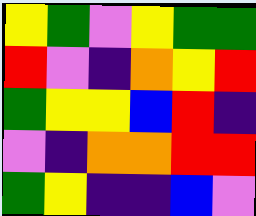[["yellow", "green", "violet", "yellow", "green", "green"], ["red", "violet", "indigo", "orange", "yellow", "red"], ["green", "yellow", "yellow", "blue", "red", "indigo"], ["violet", "indigo", "orange", "orange", "red", "red"], ["green", "yellow", "indigo", "indigo", "blue", "violet"]]